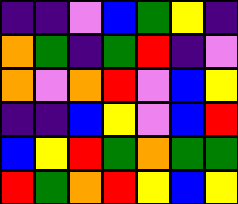[["indigo", "indigo", "violet", "blue", "green", "yellow", "indigo"], ["orange", "green", "indigo", "green", "red", "indigo", "violet"], ["orange", "violet", "orange", "red", "violet", "blue", "yellow"], ["indigo", "indigo", "blue", "yellow", "violet", "blue", "red"], ["blue", "yellow", "red", "green", "orange", "green", "green"], ["red", "green", "orange", "red", "yellow", "blue", "yellow"]]